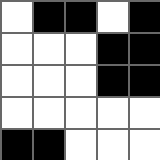[["white", "black", "black", "white", "black"], ["white", "white", "white", "black", "black"], ["white", "white", "white", "black", "black"], ["white", "white", "white", "white", "white"], ["black", "black", "white", "white", "white"]]